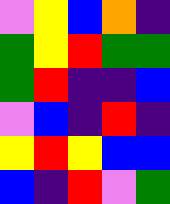[["violet", "yellow", "blue", "orange", "indigo"], ["green", "yellow", "red", "green", "green"], ["green", "red", "indigo", "indigo", "blue"], ["violet", "blue", "indigo", "red", "indigo"], ["yellow", "red", "yellow", "blue", "blue"], ["blue", "indigo", "red", "violet", "green"]]